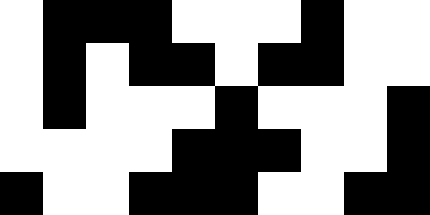[["white", "black", "black", "black", "white", "white", "white", "black", "white", "white"], ["white", "black", "white", "black", "black", "white", "black", "black", "white", "white"], ["white", "black", "white", "white", "white", "black", "white", "white", "white", "black"], ["white", "white", "white", "white", "black", "black", "black", "white", "white", "black"], ["black", "white", "white", "black", "black", "black", "white", "white", "black", "black"]]